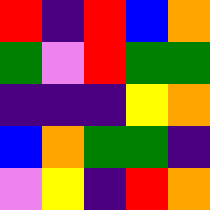[["red", "indigo", "red", "blue", "orange"], ["green", "violet", "red", "green", "green"], ["indigo", "indigo", "indigo", "yellow", "orange"], ["blue", "orange", "green", "green", "indigo"], ["violet", "yellow", "indigo", "red", "orange"]]